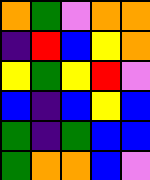[["orange", "green", "violet", "orange", "orange"], ["indigo", "red", "blue", "yellow", "orange"], ["yellow", "green", "yellow", "red", "violet"], ["blue", "indigo", "blue", "yellow", "blue"], ["green", "indigo", "green", "blue", "blue"], ["green", "orange", "orange", "blue", "violet"]]